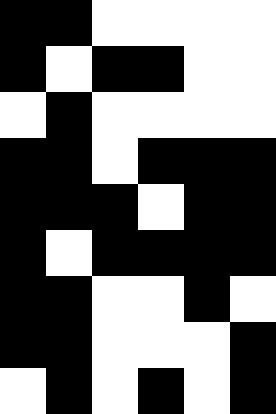[["black", "black", "white", "white", "white", "white"], ["black", "white", "black", "black", "white", "white"], ["white", "black", "white", "white", "white", "white"], ["black", "black", "white", "black", "black", "black"], ["black", "black", "black", "white", "black", "black"], ["black", "white", "black", "black", "black", "black"], ["black", "black", "white", "white", "black", "white"], ["black", "black", "white", "white", "white", "black"], ["white", "black", "white", "black", "white", "black"]]